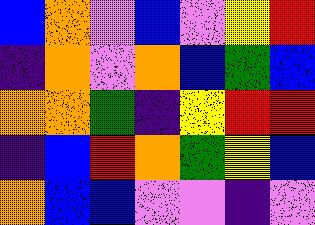[["blue", "orange", "violet", "blue", "violet", "yellow", "red"], ["indigo", "orange", "violet", "orange", "blue", "green", "blue"], ["orange", "orange", "green", "indigo", "yellow", "red", "red"], ["indigo", "blue", "red", "orange", "green", "yellow", "blue"], ["orange", "blue", "blue", "violet", "violet", "indigo", "violet"]]